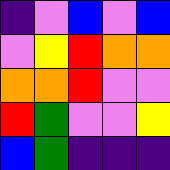[["indigo", "violet", "blue", "violet", "blue"], ["violet", "yellow", "red", "orange", "orange"], ["orange", "orange", "red", "violet", "violet"], ["red", "green", "violet", "violet", "yellow"], ["blue", "green", "indigo", "indigo", "indigo"]]